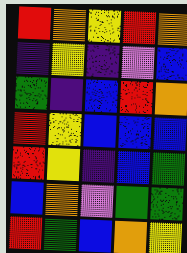[["red", "orange", "yellow", "red", "orange"], ["indigo", "yellow", "indigo", "violet", "blue"], ["green", "indigo", "blue", "red", "orange"], ["red", "yellow", "blue", "blue", "blue"], ["red", "yellow", "indigo", "blue", "green"], ["blue", "orange", "violet", "green", "green"], ["red", "green", "blue", "orange", "yellow"]]